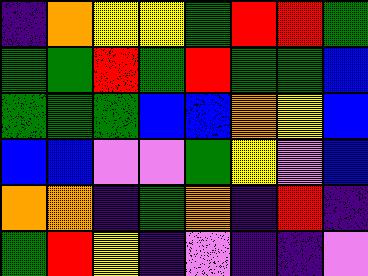[["indigo", "orange", "yellow", "yellow", "green", "red", "red", "green"], ["green", "green", "red", "green", "red", "green", "green", "blue"], ["green", "green", "green", "blue", "blue", "orange", "yellow", "blue"], ["blue", "blue", "violet", "violet", "green", "yellow", "violet", "blue"], ["orange", "orange", "indigo", "green", "orange", "indigo", "red", "indigo"], ["green", "red", "yellow", "indigo", "violet", "indigo", "indigo", "violet"]]